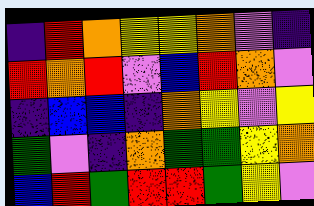[["indigo", "red", "orange", "yellow", "yellow", "orange", "violet", "indigo"], ["red", "orange", "red", "violet", "blue", "red", "orange", "violet"], ["indigo", "blue", "blue", "indigo", "orange", "yellow", "violet", "yellow"], ["green", "violet", "indigo", "orange", "green", "green", "yellow", "orange"], ["blue", "red", "green", "red", "red", "green", "yellow", "violet"]]